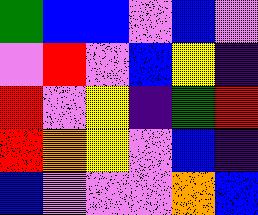[["green", "blue", "blue", "violet", "blue", "violet"], ["violet", "red", "violet", "blue", "yellow", "indigo"], ["red", "violet", "yellow", "indigo", "green", "red"], ["red", "orange", "yellow", "violet", "blue", "indigo"], ["blue", "violet", "violet", "violet", "orange", "blue"]]